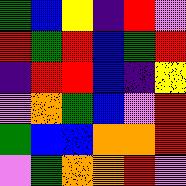[["green", "blue", "yellow", "indigo", "red", "violet"], ["red", "green", "red", "blue", "green", "red"], ["indigo", "red", "red", "blue", "indigo", "yellow"], ["violet", "orange", "green", "blue", "violet", "red"], ["green", "blue", "blue", "orange", "orange", "red"], ["violet", "green", "orange", "orange", "red", "violet"]]